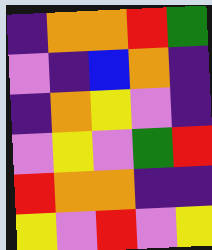[["indigo", "orange", "orange", "red", "green"], ["violet", "indigo", "blue", "orange", "indigo"], ["indigo", "orange", "yellow", "violet", "indigo"], ["violet", "yellow", "violet", "green", "red"], ["red", "orange", "orange", "indigo", "indigo"], ["yellow", "violet", "red", "violet", "yellow"]]